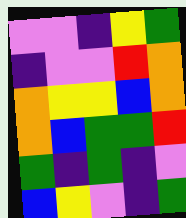[["violet", "violet", "indigo", "yellow", "green"], ["indigo", "violet", "violet", "red", "orange"], ["orange", "yellow", "yellow", "blue", "orange"], ["orange", "blue", "green", "green", "red"], ["green", "indigo", "green", "indigo", "violet"], ["blue", "yellow", "violet", "indigo", "green"]]